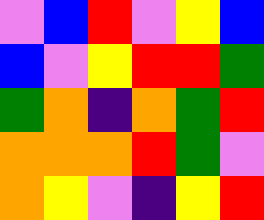[["violet", "blue", "red", "violet", "yellow", "blue"], ["blue", "violet", "yellow", "red", "red", "green"], ["green", "orange", "indigo", "orange", "green", "red"], ["orange", "orange", "orange", "red", "green", "violet"], ["orange", "yellow", "violet", "indigo", "yellow", "red"]]